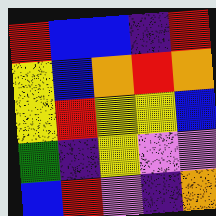[["red", "blue", "blue", "indigo", "red"], ["yellow", "blue", "orange", "red", "orange"], ["yellow", "red", "yellow", "yellow", "blue"], ["green", "indigo", "yellow", "violet", "violet"], ["blue", "red", "violet", "indigo", "orange"]]